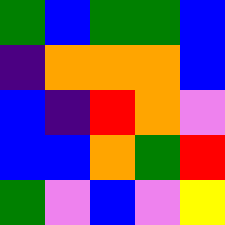[["green", "blue", "green", "green", "blue"], ["indigo", "orange", "orange", "orange", "blue"], ["blue", "indigo", "red", "orange", "violet"], ["blue", "blue", "orange", "green", "red"], ["green", "violet", "blue", "violet", "yellow"]]